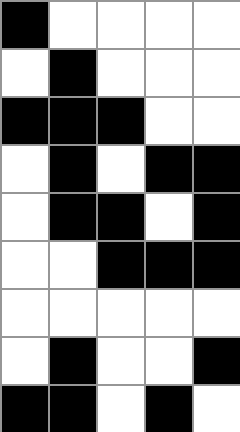[["black", "white", "white", "white", "white"], ["white", "black", "white", "white", "white"], ["black", "black", "black", "white", "white"], ["white", "black", "white", "black", "black"], ["white", "black", "black", "white", "black"], ["white", "white", "black", "black", "black"], ["white", "white", "white", "white", "white"], ["white", "black", "white", "white", "black"], ["black", "black", "white", "black", "white"]]